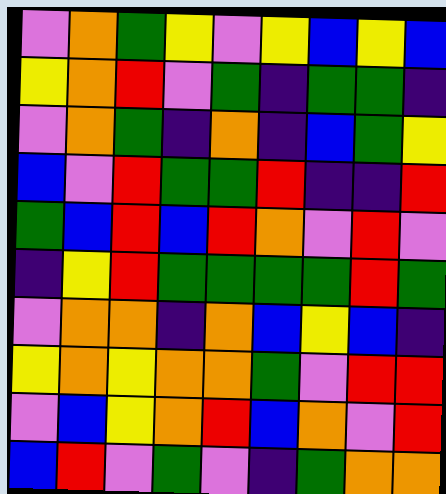[["violet", "orange", "green", "yellow", "violet", "yellow", "blue", "yellow", "blue"], ["yellow", "orange", "red", "violet", "green", "indigo", "green", "green", "indigo"], ["violet", "orange", "green", "indigo", "orange", "indigo", "blue", "green", "yellow"], ["blue", "violet", "red", "green", "green", "red", "indigo", "indigo", "red"], ["green", "blue", "red", "blue", "red", "orange", "violet", "red", "violet"], ["indigo", "yellow", "red", "green", "green", "green", "green", "red", "green"], ["violet", "orange", "orange", "indigo", "orange", "blue", "yellow", "blue", "indigo"], ["yellow", "orange", "yellow", "orange", "orange", "green", "violet", "red", "red"], ["violet", "blue", "yellow", "orange", "red", "blue", "orange", "violet", "red"], ["blue", "red", "violet", "green", "violet", "indigo", "green", "orange", "orange"]]